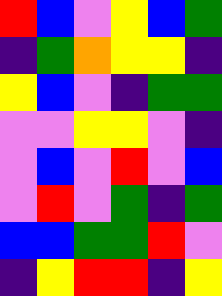[["red", "blue", "violet", "yellow", "blue", "green"], ["indigo", "green", "orange", "yellow", "yellow", "indigo"], ["yellow", "blue", "violet", "indigo", "green", "green"], ["violet", "violet", "yellow", "yellow", "violet", "indigo"], ["violet", "blue", "violet", "red", "violet", "blue"], ["violet", "red", "violet", "green", "indigo", "green"], ["blue", "blue", "green", "green", "red", "violet"], ["indigo", "yellow", "red", "red", "indigo", "yellow"]]